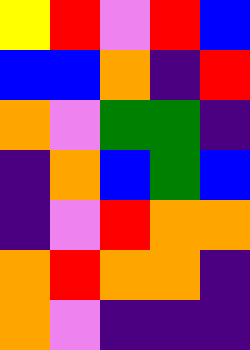[["yellow", "red", "violet", "red", "blue"], ["blue", "blue", "orange", "indigo", "red"], ["orange", "violet", "green", "green", "indigo"], ["indigo", "orange", "blue", "green", "blue"], ["indigo", "violet", "red", "orange", "orange"], ["orange", "red", "orange", "orange", "indigo"], ["orange", "violet", "indigo", "indigo", "indigo"]]